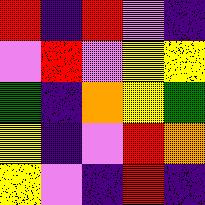[["red", "indigo", "red", "violet", "indigo"], ["violet", "red", "violet", "yellow", "yellow"], ["green", "indigo", "orange", "yellow", "green"], ["yellow", "indigo", "violet", "red", "orange"], ["yellow", "violet", "indigo", "red", "indigo"]]